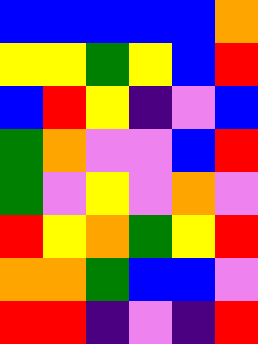[["blue", "blue", "blue", "blue", "blue", "orange"], ["yellow", "yellow", "green", "yellow", "blue", "red"], ["blue", "red", "yellow", "indigo", "violet", "blue"], ["green", "orange", "violet", "violet", "blue", "red"], ["green", "violet", "yellow", "violet", "orange", "violet"], ["red", "yellow", "orange", "green", "yellow", "red"], ["orange", "orange", "green", "blue", "blue", "violet"], ["red", "red", "indigo", "violet", "indigo", "red"]]